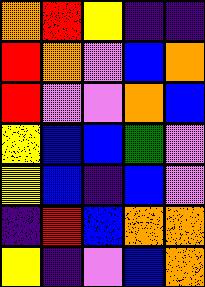[["orange", "red", "yellow", "indigo", "indigo"], ["red", "orange", "violet", "blue", "orange"], ["red", "violet", "violet", "orange", "blue"], ["yellow", "blue", "blue", "green", "violet"], ["yellow", "blue", "indigo", "blue", "violet"], ["indigo", "red", "blue", "orange", "orange"], ["yellow", "indigo", "violet", "blue", "orange"]]